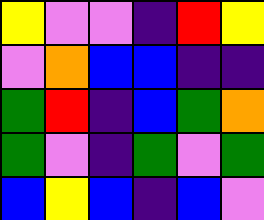[["yellow", "violet", "violet", "indigo", "red", "yellow"], ["violet", "orange", "blue", "blue", "indigo", "indigo"], ["green", "red", "indigo", "blue", "green", "orange"], ["green", "violet", "indigo", "green", "violet", "green"], ["blue", "yellow", "blue", "indigo", "blue", "violet"]]